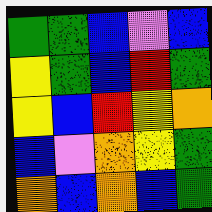[["green", "green", "blue", "violet", "blue"], ["yellow", "green", "blue", "red", "green"], ["yellow", "blue", "red", "yellow", "orange"], ["blue", "violet", "orange", "yellow", "green"], ["orange", "blue", "orange", "blue", "green"]]